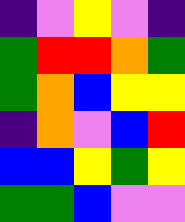[["indigo", "violet", "yellow", "violet", "indigo"], ["green", "red", "red", "orange", "green"], ["green", "orange", "blue", "yellow", "yellow"], ["indigo", "orange", "violet", "blue", "red"], ["blue", "blue", "yellow", "green", "yellow"], ["green", "green", "blue", "violet", "violet"]]